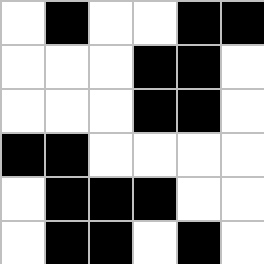[["white", "black", "white", "white", "black", "black"], ["white", "white", "white", "black", "black", "white"], ["white", "white", "white", "black", "black", "white"], ["black", "black", "white", "white", "white", "white"], ["white", "black", "black", "black", "white", "white"], ["white", "black", "black", "white", "black", "white"]]